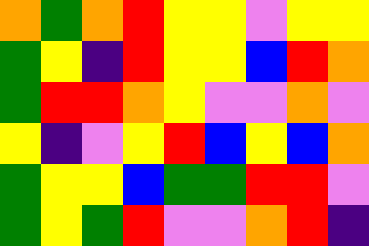[["orange", "green", "orange", "red", "yellow", "yellow", "violet", "yellow", "yellow"], ["green", "yellow", "indigo", "red", "yellow", "yellow", "blue", "red", "orange"], ["green", "red", "red", "orange", "yellow", "violet", "violet", "orange", "violet"], ["yellow", "indigo", "violet", "yellow", "red", "blue", "yellow", "blue", "orange"], ["green", "yellow", "yellow", "blue", "green", "green", "red", "red", "violet"], ["green", "yellow", "green", "red", "violet", "violet", "orange", "red", "indigo"]]